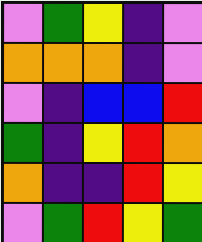[["violet", "green", "yellow", "indigo", "violet"], ["orange", "orange", "orange", "indigo", "violet"], ["violet", "indigo", "blue", "blue", "red"], ["green", "indigo", "yellow", "red", "orange"], ["orange", "indigo", "indigo", "red", "yellow"], ["violet", "green", "red", "yellow", "green"]]